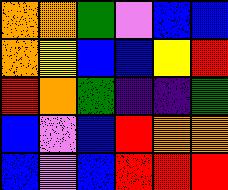[["orange", "orange", "green", "violet", "blue", "blue"], ["orange", "yellow", "blue", "blue", "yellow", "red"], ["red", "orange", "green", "indigo", "indigo", "green"], ["blue", "violet", "blue", "red", "orange", "orange"], ["blue", "violet", "blue", "red", "red", "red"]]